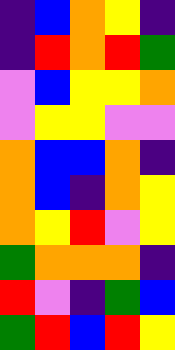[["indigo", "blue", "orange", "yellow", "indigo"], ["indigo", "red", "orange", "red", "green"], ["violet", "blue", "yellow", "yellow", "orange"], ["violet", "yellow", "yellow", "violet", "violet"], ["orange", "blue", "blue", "orange", "indigo"], ["orange", "blue", "indigo", "orange", "yellow"], ["orange", "yellow", "red", "violet", "yellow"], ["green", "orange", "orange", "orange", "indigo"], ["red", "violet", "indigo", "green", "blue"], ["green", "red", "blue", "red", "yellow"]]